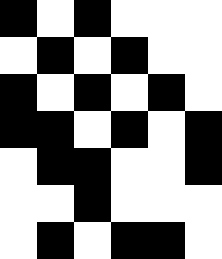[["black", "white", "black", "white", "white", "white"], ["white", "black", "white", "black", "white", "white"], ["black", "white", "black", "white", "black", "white"], ["black", "black", "white", "black", "white", "black"], ["white", "black", "black", "white", "white", "black"], ["white", "white", "black", "white", "white", "white"], ["white", "black", "white", "black", "black", "white"]]